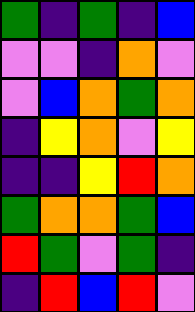[["green", "indigo", "green", "indigo", "blue"], ["violet", "violet", "indigo", "orange", "violet"], ["violet", "blue", "orange", "green", "orange"], ["indigo", "yellow", "orange", "violet", "yellow"], ["indigo", "indigo", "yellow", "red", "orange"], ["green", "orange", "orange", "green", "blue"], ["red", "green", "violet", "green", "indigo"], ["indigo", "red", "blue", "red", "violet"]]